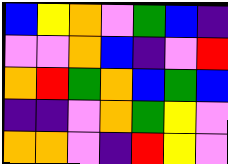[["blue", "yellow", "orange", "violet", "green", "blue", "indigo"], ["violet", "violet", "orange", "blue", "indigo", "violet", "red"], ["orange", "red", "green", "orange", "blue", "green", "blue"], ["indigo", "indigo", "violet", "orange", "green", "yellow", "violet"], ["orange", "orange", "violet", "indigo", "red", "yellow", "violet"]]